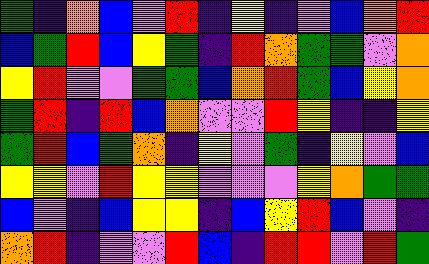[["green", "indigo", "orange", "blue", "violet", "red", "indigo", "yellow", "indigo", "violet", "blue", "orange", "red"], ["blue", "green", "red", "blue", "yellow", "green", "indigo", "red", "orange", "green", "green", "violet", "orange"], ["yellow", "red", "violet", "violet", "green", "green", "blue", "orange", "red", "green", "blue", "yellow", "orange"], ["green", "red", "indigo", "red", "blue", "orange", "violet", "violet", "red", "yellow", "indigo", "indigo", "yellow"], ["green", "red", "blue", "green", "orange", "indigo", "yellow", "violet", "green", "indigo", "yellow", "violet", "blue"], ["yellow", "yellow", "violet", "red", "yellow", "yellow", "violet", "violet", "violet", "yellow", "orange", "green", "green"], ["blue", "violet", "indigo", "blue", "yellow", "yellow", "indigo", "blue", "yellow", "red", "blue", "violet", "indigo"], ["orange", "red", "indigo", "violet", "violet", "red", "blue", "indigo", "red", "red", "violet", "red", "green"]]